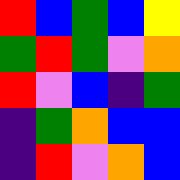[["red", "blue", "green", "blue", "yellow"], ["green", "red", "green", "violet", "orange"], ["red", "violet", "blue", "indigo", "green"], ["indigo", "green", "orange", "blue", "blue"], ["indigo", "red", "violet", "orange", "blue"]]